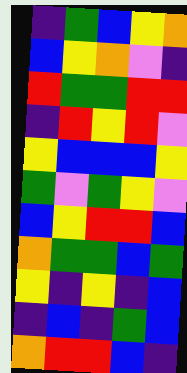[["indigo", "green", "blue", "yellow", "orange"], ["blue", "yellow", "orange", "violet", "indigo"], ["red", "green", "green", "red", "red"], ["indigo", "red", "yellow", "red", "violet"], ["yellow", "blue", "blue", "blue", "yellow"], ["green", "violet", "green", "yellow", "violet"], ["blue", "yellow", "red", "red", "blue"], ["orange", "green", "green", "blue", "green"], ["yellow", "indigo", "yellow", "indigo", "blue"], ["indigo", "blue", "indigo", "green", "blue"], ["orange", "red", "red", "blue", "indigo"]]